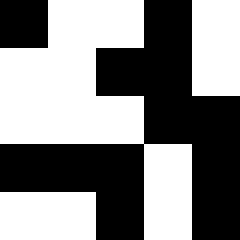[["black", "white", "white", "black", "white"], ["white", "white", "black", "black", "white"], ["white", "white", "white", "black", "black"], ["black", "black", "black", "white", "black"], ["white", "white", "black", "white", "black"]]